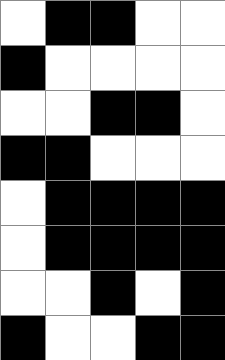[["white", "black", "black", "white", "white"], ["black", "white", "white", "white", "white"], ["white", "white", "black", "black", "white"], ["black", "black", "white", "white", "white"], ["white", "black", "black", "black", "black"], ["white", "black", "black", "black", "black"], ["white", "white", "black", "white", "black"], ["black", "white", "white", "black", "black"]]